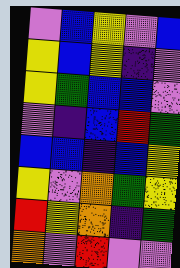[["violet", "blue", "yellow", "violet", "blue"], ["yellow", "blue", "yellow", "indigo", "violet"], ["yellow", "green", "blue", "blue", "violet"], ["violet", "indigo", "blue", "red", "green"], ["blue", "blue", "indigo", "blue", "yellow"], ["yellow", "violet", "orange", "green", "yellow"], ["red", "yellow", "orange", "indigo", "green"], ["orange", "violet", "red", "violet", "violet"]]